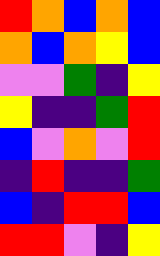[["red", "orange", "blue", "orange", "blue"], ["orange", "blue", "orange", "yellow", "blue"], ["violet", "violet", "green", "indigo", "yellow"], ["yellow", "indigo", "indigo", "green", "red"], ["blue", "violet", "orange", "violet", "red"], ["indigo", "red", "indigo", "indigo", "green"], ["blue", "indigo", "red", "red", "blue"], ["red", "red", "violet", "indigo", "yellow"]]